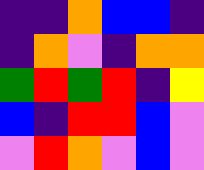[["indigo", "indigo", "orange", "blue", "blue", "indigo"], ["indigo", "orange", "violet", "indigo", "orange", "orange"], ["green", "red", "green", "red", "indigo", "yellow"], ["blue", "indigo", "red", "red", "blue", "violet"], ["violet", "red", "orange", "violet", "blue", "violet"]]